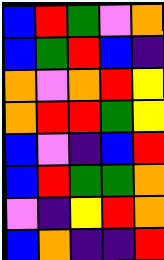[["blue", "red", "green", "violet", "orange"], ["blue", "green", "red", "blue", "indigo"], ["orange", "violet", "orange", "red", "yellow"], ["orange", "red", "red", "green", "yellow"], ["blue", "violet", "indigo", "blue", "red"], ["blue", "red", "green", "green", "orange"], ["violet", "indigo", "yellow", "red", "orange"], ["blue", "orange", "indigo", "indigo", "red"]]